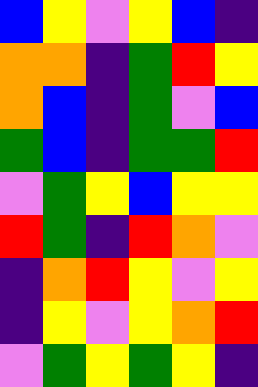[["blue", "yellow", "violet", "yellow", "blue", "indigo"], ["orange", "orange", "indigo", "green", "red", "yellow"], ["orange", "blue", "indigo", "green", "violet", "blue"], ["green", "blue", "indigo", "green", "green", "red"], ["violet", "green", "yellow", "blue", "yellow", "yellow"], ["red", "green", "indigo", "red", "orange", "violet"], ["indigo", "orange", "red", "yellow", "violet", "yellow"], ["indigo", "yellow", "violet", "yellow", "orange", "red"], ["violet", "green", "yellow", "green", "yellow", "indigo"]]